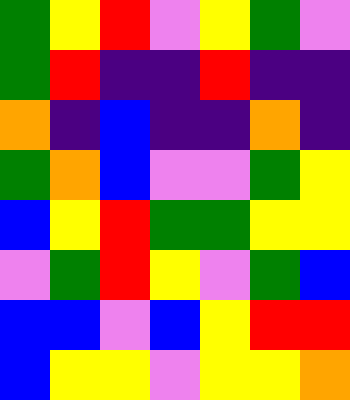[["green", "yellow", "red", "violet", "yellow", "green", "violet"], ["green", "red", "indigo", "indigo", "red", "indigo", "indigo"], ["orange", "indigo", "blue", "indigo", "indigo", "orange", "indigo"], ["green", "orange", "blue", "violet", "violet", "green", "yellow"], ["blue", "yellow", "red", "green", "green", "yellow", "yellow"], ["violet", "green", "red", "yellow", "violet", "green", "blue"], ["blue", "blue", "violet", "blue", "yellow", "red", "red"], ["blue", "yellow", "yellow", "violet", "yellow", "yellow", "orange"]]